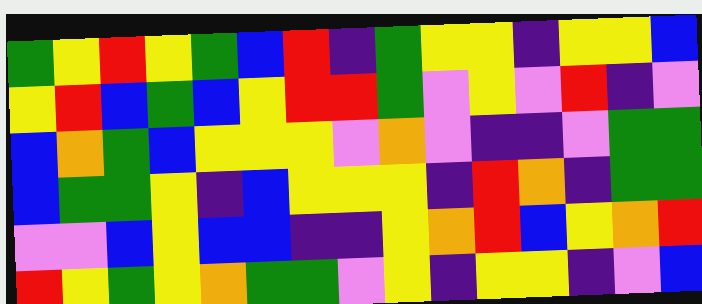[["green", "yellow", "red", "yellow", "green", "blue", "red", "indigo", "green", "yellow", "yellow", "indigo", "yellow", "yellow", "blue"], ["yellow", "red", "blue", "green", "blue", "yellow", "red", "red", "green", "violet", "yellow", "violet", "red", "indigo", "violet"], ["blue", "orange", "green", "blue", "yellow", "yellow", "yellow", "violet", "orange", "violet", "indigo", "indigo", "violet", "green", "green"], ["blue", "green", "green", "yellow", "indigo", "blue", "yellow", "yellow", "yellow", "indigo", "red", "orange", "indigo", "green", "green"], ["violet", "violet", "blue", "yellow", "blue", "blue", "indigo", "indigo", "yellow", "orange", "red", "blue", "yellow", "orange", "red"], ["red", "yellow", "green", "yellow", "orange", "green", "green", "violet", "yellow", "indigo", "yellow", "yellow", "indigo", "violet", "blue"]]